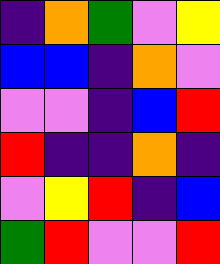[["indigo", "orange", "green", "violet", "yellow"], ["blue", "blue", "indigo", "orange", "violet"], ["violet", "violet", "indigo", "blue", "red"], ["red", "indigo", "indigo", "orange", "indigo"], ["violet", "yellow", "red", "indigo", "blue"], ["green", "red", "violet", "violet", "red"]]